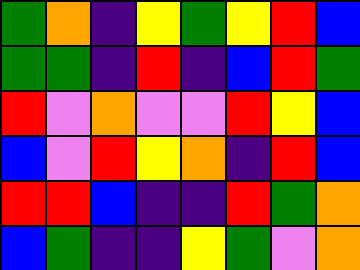[["green", "orange", "indigo", "yellow", "green", "yellow", "red", "blue"], ["green", "green", "indigo", "red", "indigo", "blue", "red", "green"], ["red", "violet", "orange", "violet", "violet", "red", "yellow", "blue"], ["blue", "violet", "red", "yellow", "orange", "indigo", "red", "blue"], ["red", "red", "blue", "indigo", "indigo", "red", "green", "orange"], ["blue", "green", "indigo", "indigo", "yellow", "green", "violet", "orange"]]